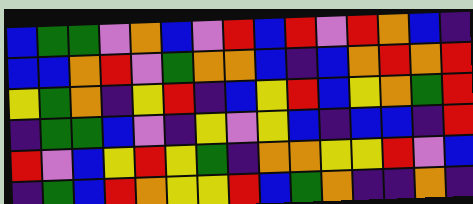[["blue", "green", "green", "violet", "orange", "blue", "violet", "red", "blue", "red", "violet", "red", "orange", "blue", "indigo"], ["blue", "blue", "orange", "red", "violet", "green", "orange", "orange", "blue", "indigo", "blue", "orange", "red", "orange", "red"], ["yellow", "green", "orange", "indigo", "yellow", "red", "indigo", "blue", "yellow", "red", "blue", "yellow", "orange", "green", "red"], ["indigo", "green", "green", "blue", "violet", "indigo", "yellow", "violet", "yellow", "blue", "indigo", "blue", "blue", "indigo", "red"], ["red", "violet", "blue", "yellow", "red", "yellow", "green", "indigo", "orange", "orange", "yellow", "yellow", "red", "violet", "blue"], ["indigo", "green", "blue", "red", "orange", "yellow", "yellow", "red", "blue", "green", "orange", "indigo", "indigo", "orange", "indigo"]]